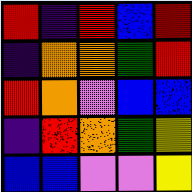[["red", "indigo", "red", "blue", "red"], ["indigo", "orange", "orange", "green", "red"], ["red", "orange", "violet", "blue", "blue"], ["indigo", "red", "orange", "green", "yellow"], ["blue", "blue", "violet", "violet", "yellow"]]